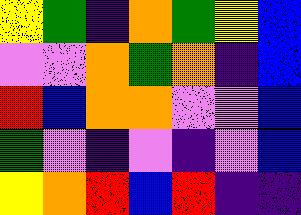[["yellow", "green", "indigo", "orange", "green", "yellow", "blue"], ["violet", "violet", "orange", "green", "orange", "indigo", "blue"], ["red", "blue", "orange", "orange", "violet", "violet", "blue"], ["green", "violet", "indigo", "violet", "indigo", "violet", "blue"], ["yellow", "orange", "red", "blue", "red", "indigo", "indigo"]]